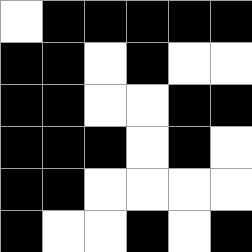[["white", "black", "black", "black", "black", "black"], ["black", "black", "white", "black", "white", "white"], ["black", "black", "white", "white", "black", "black"], ["black", "black", "black", "white", "black", "white"], ["black", "black", "white", "white", "white", "white"], ["black", "white", "white", "black", "white", "black"]]